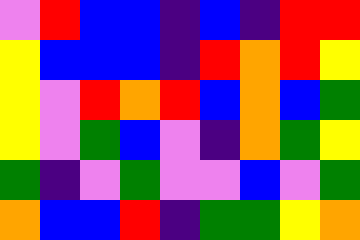[["violet", "red", "blue", "blue", "indigo", "blue", "indigo", "red", "red"], ["yellow", "blue", "blue", "blue", "indigo", "red", "orange", "red", "yellow"], ["yellow", "violet", "red", "orange", "red", "blue", "orange", "blue", "green"], ["yellow", "violet", "green", "blue", "violet", "indigo", "orange", "green", "yellow"], ["green", "indigo", "violet", "green", "violet", "violet", "blue", "violet", "green"], ["orange", "blue", "blue", "red", "indigo", "green", "green", "yellow", "orange"]]